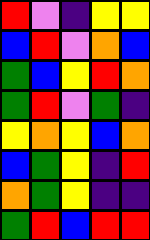[["red", "violet", "indigo", "yellow", "yellow"], ["blue", "red", "violet", "orange", "blue"], ["green", "blue", "yellow", "red", "orange"], ["green", "red", "violet", "green", "indigo"], ["yellow", "orange", "yellow", "blue", "orange"], ["blue", "green", "yellow", "indigo", "red"], ["orange", "green", "yellow", "indigo", "indigo"], ["green", "red", "blue", "red", "red"]]